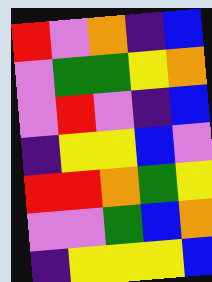[["red", "violet", "orange", "indigo", "blue"], ["violet", "green", "green", "yellow", "orange"], ["violet", "red", "violet", "indigo", "blue"], ["indigo", "yellow", "yellow", "blue", "violet"], ["red", "red", "orange", "green", "yellow"], ["violet", "violet", "green", "blue", "orange"], ["indigo", "yellow", "yellow", "yellow", "blue"]]